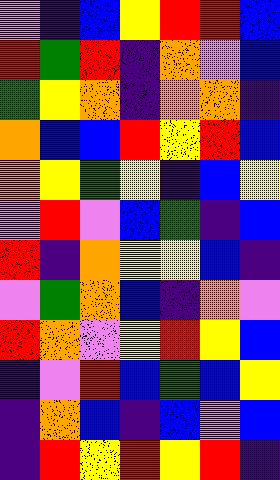[["violet", "indigo", "blue", "yellow", "red", "red", "blue"], ["red", "green", "red", "indigo", "orange", "violet", "blue"], ["green", "yellow", "orange", "indigo", "orange", "orange", "indigo"], ["orange", "blue", "blue", "red", "yellow", "red", "blue"], ["orange", "yellow", "green", "yellow", "indigo", "blue", "yellow"], ["violet", "red", "violet", "blue", "green", "indigo", "blue"], ["red", "indigo", "orange", "yellow", "yellow", "blue", "indigo"], ["violet", "green", "orange", "blue", "indigo", "orange", "violet"], ["red", "orange", "violet", "yellow", "red", "yellow", "blue"], ["indigo", "violet", "red", "blue", "green", "blue", "yellow"], ["indigo", "orange", "blue", "indigo", "blue", "violet", "blue"], ["indigo", "red", "yellow", "red", "yellow", "red", "indigo"]]